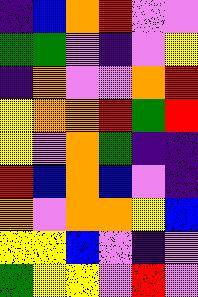[["indigo", "blue", "orange", "red", "violet", "violet"], ["green", "green", "violet", "indigo", "violet", "yellow"], ["indigo", "orange", "violet", "violet", "orange", "red"], ["yellow", "orange", "orange", "red", "green", "red"], ["yellow", "violet", "orange", "green", "indigo", "indigo"], ["red", "blue", "orange", "blue", "violet", "indigo"], ["orange", "violet", "orange", "orange", "yellow", "blue"], ["yellow", "yellow", "blue", "violet", "indigo", "violet"], ["green", "yellow", "yellow", "violet", "red", "violet"]]